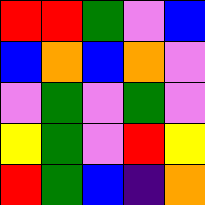[["red", "red", "green", "violet", "blue"], ["blue", "orange", "blue", "orange", "violet"], ["violet", "green", "violet", "green", "violet"], ["yellow", "green", "violet", "red", "yellow"], ["red", "green", "blue", "indigo", "orange"]]